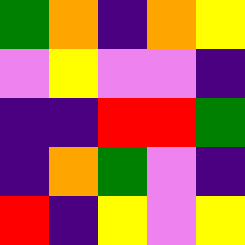[["green", "orange", "indigo", "orange", "yellow"], ["violet", "yellow", "violet", "violet", "indigo"], ["indigo", "indigo", "red", "red", "green"], ["indigo", "orange", "green", "violet", "indigo"], ["red", "indigo", "yellow", "violet", "yellow"]]